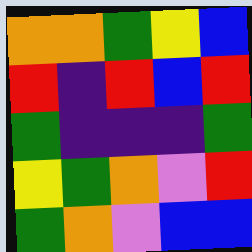[["orange", "orange", "green", "yellow", "blue"], ["red", "indigo", "red", "blue", "red"], ["green", "indigo", "indigo", "indigo", "green"], ["yellow", "green", "orange", "violet", "red"], ["green", "orange", "violet", "blue", "blue"]]